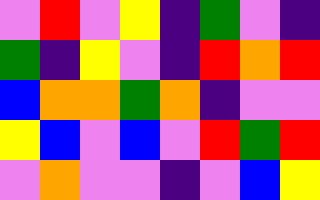[["violet", "red", "violet", "yellow", "indigo", "green", "violet", "indigo"], ["green", "indigo", "yellow", "violet", "indigo", "red", "orange", "red"], ["blue", "orange", "orange", "green", "orange", "indigo", "violet", "violet"], ["yellow", "blue", "violet", "blue", "violet", "red", "green", "red"], ["violet", "orange", "violet", "violet", "indigo", "violet", "blue", "yellow"]]